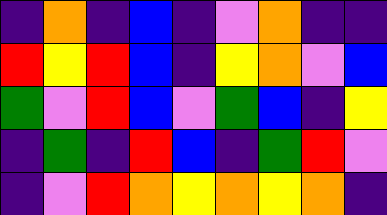[["indigo", "orange", "indigo", "blue", "indigo", "violet", "orange", "indigo", "indigo"], ["red", "yellow", "red", "blue", "indigo", "yellow", "orange", "violet", "blue"], ["green", "violet", "red", "blue", "violet", "green", "blue", "indigo", "yellow"], ["indigo", "green", "indigo", "red", "blue", "indigo", "green", "red", "violet"], ["indigo", "violet", "red", "orange", "yellow", "orange", "yellow", "orange", "indigo"]]